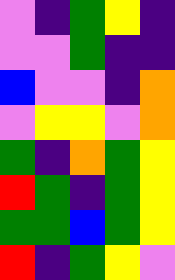[["violet", "indigo", "green", "yellow", "indigo"], ["violet", "violet", "green", "indigo", "indigo"], ["blue", "violet", "violet", "indigo", "orange"], ["violet", "yellow", "yellow", "violet", "orange"], ["green", "indigo", "orange", "green", "yellow"], ["red", "green", "indigo", "green", "yellow"], ["green", "green", "blue", "green", "yellow"], ["red", "indigo", "green", "yellow", "violet"]]